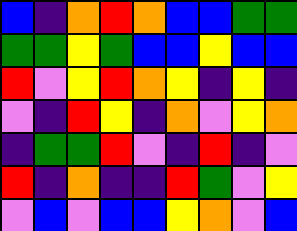[["blue", "indigo", "orange", "red", "orange", "blue", "blue", "green", "green"], ["green", "green", "yellow", "green", "blue", "blue", "yellow", "blue", "blue"], ["red", "violet", "yellow", "red", "orange", "yellow", "indigo", "yellow", "indigo"], ["violet", "indigo", "red", "yellow", "indigo", "orange", "violet", "yellow", "orange"], ["indigo", "green", "green", "red", "violet", "indigo", "red", "indigo", "violet"], ["red", "indigo", "orange", "indigo", "indigo", "red", "green", "violet", "yellow"], ["violet", "blue", "violet", "blue", "blue", "yellow", "orange", "violet", "blue"]]